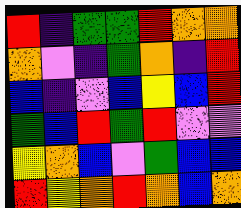[["red", "indigo", "green", "green", "red", "orange", "orange"], ["orange", "violet", "indigo", "green", "orange", "indigo", "red"], ["blue", "indigo", "violet", "blue", "yellow", "blue", "red"], ["green", "blue", "red", "green", "red", "violet", "violet"], ["yellow", "orange", "blue", "violet", "green", "blue", "blue"], ["red", "yellow", "orange", "red", "orange", "blue", "orange"]]